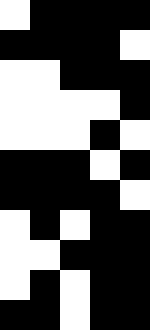[["white", "black", "black", "black", "black"], ["black", "black", "black", "black", "white"], ["white", "white", "black", "black", "black"], ["white", "white", "white", "white", "black"], ["white", "white", "white", "black", "white"], ["black", "black", "black", "white", "black"], ["black", "black", "black", "black", "white"], ["white", "black", "white", "black", "black"], ["white", "white", "black", "black", "black"], ["white", "black", "white", "black", "black"], ["black", "black", "white", "black", "black"]]